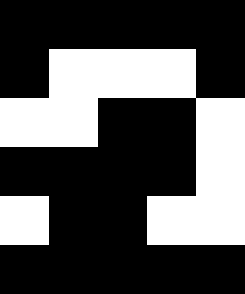[["black", "black", "black", "black", "black"], ["black", "white", "white", "white", "black"], ["white", "white", "black", "black", "white"], ["black", "black", "black", "black", "white"], ["white", "black", "black", "white", "white"], ["black", "black", "black", "black", "black"]]